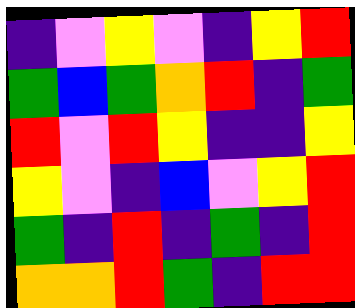[["indigo", "violet", "yellow", "violet", "indigo", "yellow", "red"], ["green", "blue", "green", "orange", "red", "indigo", "green"], ["red", "violet", "red", "yellow", "indigo", "indigo", "yellow"], ["yellow", "violet", "indigo", "blue", "violet", "yellow", "red"], ["green", "indigo", "red", "indigo", "green", "indigo", "red"], ["orange", "orange", "red", "green", "indigo", "red", "red"]]